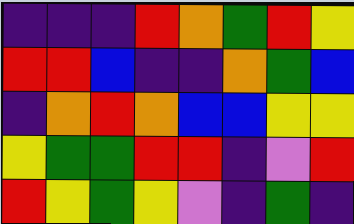[["indigo", "indigo", "indigo", "red", "orange", "green", "red", "yellow"], ["red", "red", "blue", "indigo", "indigo", "orange", "green", "blue"], ["indigo", "orange", "red", "orange", "blue", "blue", "yellow", "yellow"], ["yellow", "green", "green", "red", "red", "indigo", "violet", "red"], ["red", "yellow", "green", "yellow", "violet", "indigo", "green", "indigo"]]